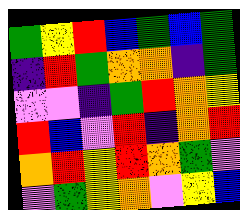[["green", "yellow", "red", "blue", "green", "blue", "green"], ["indigo", "red", "green", "orange", "orange", "indigo", "green"], ["violet", "violet", "indigo", "green", "red", "orange", "yellow"], ["red", "blue", "violet", "red", "indigo", "orange", "red"], ["orange", "red", "yellow", "red", "orange", "green", "violet"], ["violet", "green", "yellow", "orange", "violet", "yellow", "blue"]]